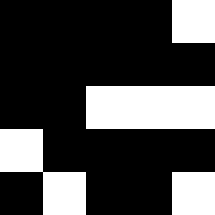[["black", "black", "black", "black", "white"], ["black", "black", "black", "black", "black"], ["black", "black", "white", "white", "white"], ["white", "black", "black", "black", "black"], ["black", "white", "black", "black", "white"]]